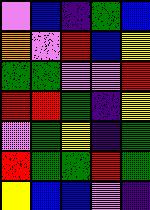[["violet", "blue", "indigo", "green", "blue"], ["orange", "violet", "red", "blue", "yellow"], ["green", "green", "violet", "violet", "red"], ["red", "red", "green", "indigo", "yellow"], ["violet", "green", "yellow", "indigo", "green"], ["red", "green", "green", "red", "green"], ["yellow", "blue", "blue", "violet", "indigo"]]